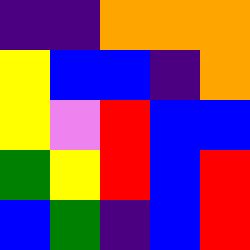[["indigo", "indigo", "orange", "orange", "orange"], ["yellow", "blue", "blue", "indigo", "orange"], ["yellow", "violet", "red", "blue", "blue"], ["green", "yellow", "red", "blue", "red"], ["blue", "green", "indigo", "blue", "red"]]